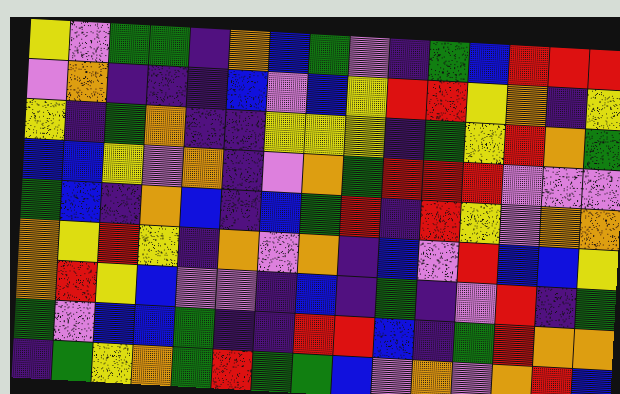[["yellow", "violet", "green", "green", "indigo", "orange", "blue", "green", "violet", "indigo", "green", "blue", "red", "red", "red"], ["violet", "orange", "indigo", "indigo", "indigo", "blue", "violet", "blue", "yellow", "red", "red", "yellow", "orange", "indigo", "yellow"], ["yellow", "indigo", "green", "orange", "indigo", "indigo", "yellow", "yellow", "yellow", "indigo", "green", "yellow", "red", "orange", "green"], ["blue", "blue", "yellow", "violet", "orange", "indigo", "violet", "orange", "green", "red", "red", "red", "violet", "violet", "violet"], ["green", "blue", "indigo", "orange", "blue", "indigo", "blue", "green", "red", "indigo", "red", "yellow", "violet", "orange", "orange"], ["orange", "yellow", "red", "yellow", "indigo", "orange", "violet", "orange", "indigo", "blue", "violet", "red", "blue", "blue", "yellow"], ["orange", "red", "yellow", "blue", "violet", "violet", "indigo", "blue", "indigo", "green", "indigo", "violet", "red", "indigo", "green"], ["green", "violet", "blue", "blue", "green", "indigo", "indigo", "red", "red", "blue", "indigo", "green", "red", "orange", "orange"], ["indigo", "green", "yellow", "orange", "green", "red", "green", "green", "blue", "violet", "orange", "violet", "orange", "red", "blue"]]